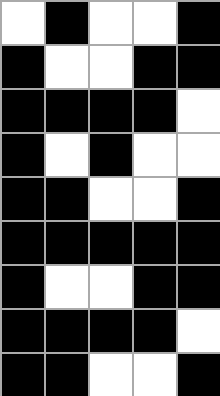[["white", "black", "white", "white", "black"], ["black", "white", "white", "black", "black"], ["black", "black", "black", "black", "white"], ["black", "white", "black", "white", "white"], ["black", "black", "white", "white", "black"], ["black", "black", "black", "black", "black"], ["black", "white", "white", "black", "black"], ["black", "black", "black", "black", "white"], ["black", "black", "white", "white", "black"]]